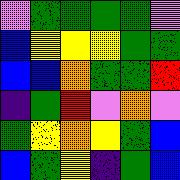[["violet", "green", "green", "green", "green", "violet"], ["blue", "yellow", "yellow", "yellow", "green", "green"], ["blue", "blue", "orange", "green", "green", "red"], ["indigo", "green", "red", "violet", "orange", "violet"], ["green", "yellow", "orange", "yellow", "green", "blue"], ["blue", "green", "yellow", "indigo", "green", "blue"]]